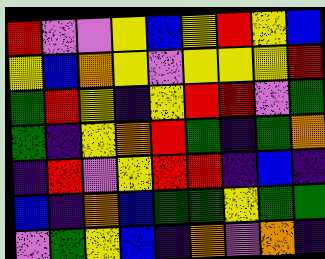[["red", "violet", "violet", "yellow", "blue", "yellow", "red", "yellow", "blue"], ["yellow", "blue", "orange", "yellow", "violet", "yellow", "yellow", "yellow", "red"], ["green", "red", "yellow", "indigo", "yellow", "red", "red", "violet", "green"], ["green", "indigo", "yellow", "orange", "red", "green", "indigo", "green", "orange"], ["indigo", "red", "violet", "yellow", "red", "red", "indigo", "blue", "indigo"], ["blue", "indigo", "orange", "blue", "green", "green", "yellow", "green", "green"], ["violet", "green", "yellow", "blue", "indigo", "orange", "violet", "orange", "indigo"]]